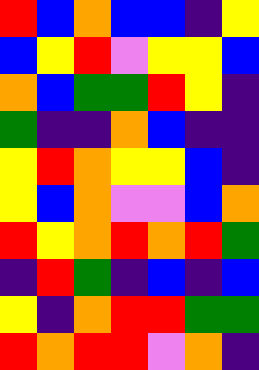[["red", "blue", "orange", "blue", "blue", "indigo", "yellow"], ["blue", "yellow", "red", "violet", "yellow", "yellow", "blue"], ["orange", "blue", "green", "green", "red", "yellow", "indigo"], ["green", "indigo", "indigo", "orange", "blue", "indigo", "indigo"], ["yellow", "red", "orange", "yellow", "yellow", "blue", "indigo"], ["yellow", "blue", "orange", "violet", "violet", "blue", "orange"], ["red", "yellow", "orange", "red", "orange", "red", "green"], ["indigo", "red", "green", "indigo", "blue", "indigo", "blue"], ["yellow", "indigo", "orange", "red", "red", "green", "green"], ["red", "orange", "red", "red", "violet", "orange", "indigo"]]